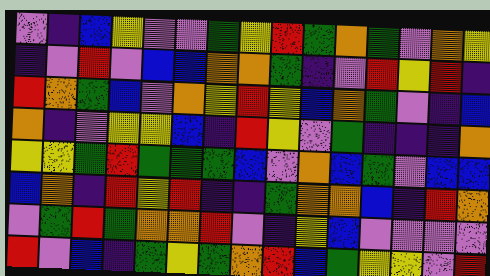[["violet", "indigo", "blue", "yellow", "violet", "violet", "green", "yellow", "red", "green", "orange", "green", "violet", "orange", "yellow"], ["indigo", "violet", "red", "violet", "blue", "blue", "orange", "orange", "green", "indigo", "violet", "red", "yellow", "red", "indigo"], ["red", "orange", "green", "blue", "violet", "orange", "yellow", "red", "yellow", "blue", "orange", "green", "violet", "indigo", "blue"], ["orange", "indigo", "violet", "yellow", "yellow", "blue", "indigo", "red", "yellow", "violet", "green", "indigo", "indigo", "indigo", "orange"], ["yellow", "yellow", "green", "red", "green", "green", "green", "blue", "violet", "orange", "blue", "green", "violet", "blue", "blue"], ["blue", "orange", "indigo", "red", "yellow", "red", "indigo", "indigo", "green", "orange", "orange", "blue", "indigo", "red", "orange"], ["violet", "green", "red", "green", "orange", "orange", "red", "violet", "indigo", "yellow", "blue", "violet", "violet", "violet", "violet"], ["red", "violet", "blue", "indigo", "green", "yellow", "green", "orange", "red", "blue", "green", "yellow", "yellow", "violet", "red"]]